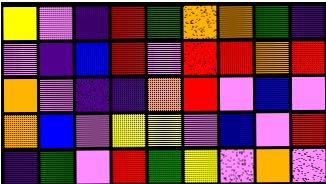[["yellow", "violet", "indigo", "red", "green", "orange", "orange", "green", "indigo"], ["violet", "indigo", "blue", "red", "violet", "red", "red", "orange", "red"], ["orange", "violet", "indigo", "indigo", "orange", "red", "violet", "blue", "violet"], ["orange", "blue", "violet", "yellow", "yellow", "violet", "blue", "violet", "red"], ["indigo", "green", "violet", "red", "green", "yellow", "violet", "orange", "violet"]]